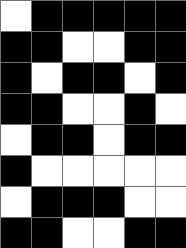[["white", "black", "black", "black", "black", "black"], ["black", "black", "white", "white", "black", "black"], ["black", "white", "black", "black", "white", "black"], ["black", "black", "white", "white", "black", "white"], ["white", "black", "black", "white", "black", "black"], ["black", "white", "white", "white", "white", "white"], ["white", "black", "black", "black", "white", "white"], ["black", "black", "white", "white", "black", "black"]]